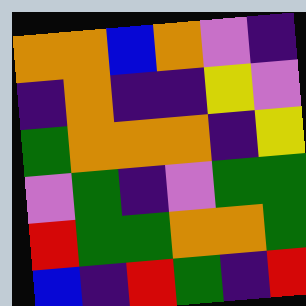[["orange", "orange", "blue", "orange", "violet", "indigo"], ["indigo", "orange", "indigo", "indigo", "yellow", "violet"], ["green", "orange", "orange", "orange", "indigo", "yellow"], ["violet", "green", "indigo", "violet", "green", "green"], ["red", "green", "green", "orange", "orange", "green"], ["blue", "indigo", "red", "green", "indigo", "red"]]